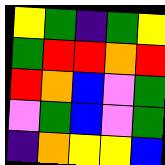[["yellow", "green", "indigo", "green", "yellow"], ["green", "red", "red", "orange", "red"], ["red", "orange", "blue", "violet", "green"], ["violet", "green", "blue", "violet", "green"], ["indigo", "orange", "yellow", "yellow", "blue"]]